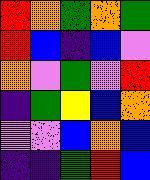[["red", "orange", "green", "orange", "green"], ["red", "blue", "indigo", "blue", "violet"], ["orange", "violet", "green", "violet", "red"], ["indigo", "green", "yellow", "blue", "orange"], ["violet", "violet", "blue", "orange", "blue"], ["indigo", "indigo", "green", "red", "blue"]]